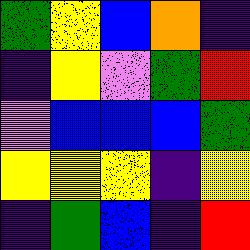[["green", "yellow", "blue", "orange", "indigo"], ["indigo", "yellow", "violet", "green", "red"], ["violet", "blue", "blue", "blue", "green"], ["yellow", "yellow", "yellow", "indigo", "yellow"], ["indigo", "green", "blue", "indigo", "red"]]